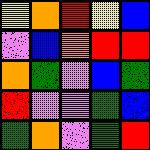[["yellow", "orange", "red", "yellow", "blue"], ["violet", "blue", "orange", "red", "red"], ["orange", "green", "violet", "blue", "green"], ["red", "violet", "violet", "green", "blue"], ["green", "orange", "violet", "green", "red"]]